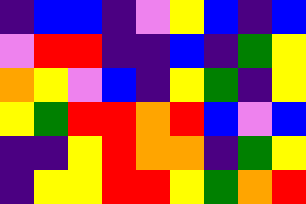[["indigo", "blue", "blue", "indigo", "violet", "yellow", "blue", "indigo", "blue"], ["violet", "red", "red", "indigo", "indigo", "blue", "indigo", "green", "yellow"], ["orange", "yellow", "violet", "blue", "indigo", "yellow", "green", "indigo", "yellow"], ["yellow", "green", "red", "red", "orange", "red", "blue", "violet", "blue"], ["indigo", "indigo", "yellow", "red", "orange", "orange", "indigo", "green", "yellow"], ["indigo", "yellow", "yellow", "red", "red", "yellow", "green", "orange", "red"]]